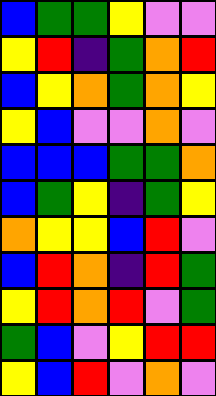[["blue", "green", "green", "yellow", "violet", "violet"], ["yellow", "red", "indigo", "green", "orange", "red"], ["blue", "yellow", "orange", "green", "orange", "yellow"], ["yellow", "blue", "violet", "violet", "orange", "violet"], ["blue", "blue", "blue", "green", "green", "orange"], ["blue", "green", "yellow", "indigo", "green", "yellow"], ["orange", "yellow", "yellow", "blue", "red", "violet"], ["blue", "red", "orange", "indigo", "red", "green"], ["yellow", "red", "orange", "red", "violet", "green"], ["green", "blue", "violet", "yellow", "red", "red"], ["yellow", "blue", "red", "violet", "orange", "violet"]]